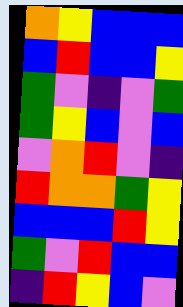[["orange", "yellow", "blue", "blue", "blue"], ["blue", "red", "blue", "blue", "yellow"], ["green", "violet", "indigo", "violet", "green"], ["green", "yellow", "blue", "violet", "blue"], ["violet", "orange", "red", "violet", "indigo"], ["red", "orange", "orange", "green", "yellow"], ["blue", "blue", "blue", "red", "yellow"], ["green", "violet", "red", "blue", "blue"], ["indigo", "red", "yellow", "blue", "violet"]]